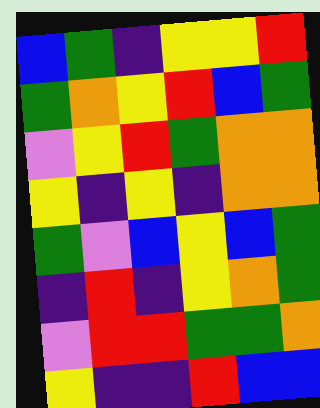[["blue", "green", "indigo", "yellow", "yellow", "red"], ["green", "orange", "yellow", "red", "blue", "green"], ["violet", "yellow", "red", "green", "orange", "orange"], ["yellow", "indigo", "yellow", "indigo", "orange", "orange"], ["green", "violet", "blue", "yellow", "blue", "green"], ["indigo", "red", "indigo", "yellow", "orange", "green"], ["violet", "red", "red", "green", "green", "orange"], ["yellow", "indigo", "indigo", "red", "blue", "blue"]]